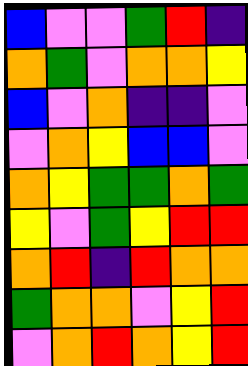[["blue", "violet", "violet", "green", "red", "indigo"], ["orange", "green", "violet", "orange", "orange", "yellow"], ["blue", "violet", "orange", "indigo", "indigo", "violet"], ["violet", "orange", "yellow", "blue", "blue", "violet"], ["orange", "yellow", "green", "green", "orange", "green"], ["yellow", "violet", "green", "yellow", "red", "red"], ["orange", "red", "indigo", "red", "orange", "orange"], ["green", "orange", "orange", "violet", "yellow", "red"], ["violet", "orange", "red", "orange", "yellow", "red"]]